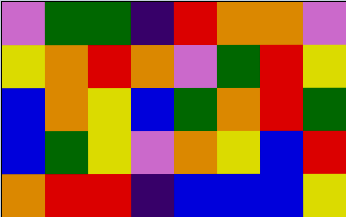[["violet", "green", "green", "indigo", "red", "orange", "orange", "violet"], ["yellow", "orange", "red", "orange", "violet", "green", "red", "yellow"], ["blue", "orange", "yellow", "blue", "green", "orange", "red", "green"], ["blue", "green", "yellow", "violet", "orange", "yellow", "blue", "red"], ["orange", "red", "red", "indigo", "blue", "blue", "blue", "yellow"]]